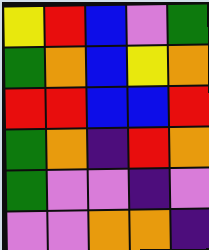[["yellow", "red", "blue", "violet", "green"], ["green", "orange", "blue", "yellow", "orange"], ["red", "red", "blue", "blue", "red"], ["green", "orange", "indigo", "red", "orange"], ["green", "violet", "violet", "indigo", "violet"], ["violet", "violet", "orange", "orange", "indigo"]]